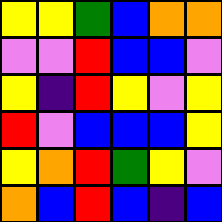[["yellow", "yellow", "green", "blue", "orange", "orange"], ["violet", "violet", "red", "blue", "blue", "violet"], ["yellow", "indigo", "red", "yellow", "violet", "yellow"], ["red", "violet", "blue", "blue", "blue", "yellow"], ["yellow", "orange", "red", "green", "yellow", "violet"], ["orange", "blue", "red", "blue", "indigo", "blue"]]